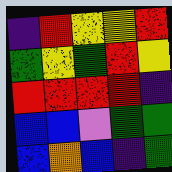[["indigo", "red", "yellow", "yellow", "red"], ["green", "yellow", "green", "red", "yellow"], ["red", "red", "red", "red", "indigo"], ["blue", "blue", "violet", "green", "green"], ["blue", "orange", "blue", "indigo", "green"]]